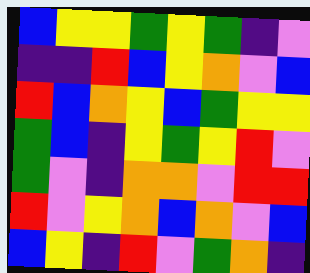[["blue", "yellow", "yellow", "green", "yellow", "green", "indigo", "violet"], ["indigo", "indigo", "red", "blue", "yellow", "orange", "violet", "blue"], ["red", "blue", "orange", "yellow", "blue", "green", "yellow", "yellow"], ["green", "blue", "indigo", "yellow", "green", "yellow", "red", "violet"], ["green", "violet", "indigo", "orange", "orange", "violet", "red", "red"], ["red", "violet", "yellow", "orange", "blue", "orange", "violet", "blue"], ["blue", "yellow", "indigo", "red", "violet", "green", "orange", "indigo"]]